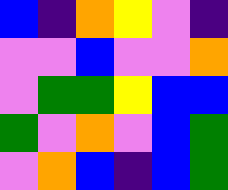[["blue", "indigo", "orange", "yellow", "violet", "indigo"], ["violet", "violet", "blue", "violet", "violet", "orange"], ["violet", "green", "green", "yellow", "blue", "blue"], ["green", "violet", "orange", "violet", "blue", "green"], ["violet", "orange", "blue", "indigo", "blue", "green"]]